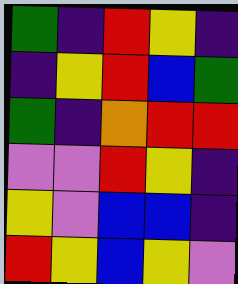[["green", "indigo", "red", "yellow", "indigo"], ["indigo", "yellow", "red", "blue", "green"], ["green", "indigo", "orange", "red", "red"], ["violet", "violet", "red", "yellow", "indigo"], ["yellow", "violet", "blue", "blue", "indigo"], ["red", "yellow", "blue", "yellow", "violet"]]